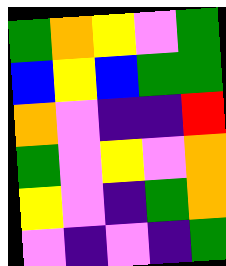[["green", "orange", "yellow", "violet", "green"], ["blue", "yellow", "blue", "green", "green"], ["orange", "violet", "indigo", "indigo", "red"], ["green", "violet", "yellow", "violet", "orange"], ["yellow", "violet", "indigo", "green", "orange"], ["violet", "indigo", "violet", "indigo", "green"]]